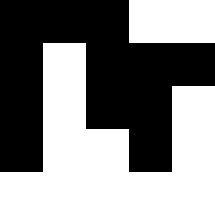[["black", "black", "black", "white", "white"], ["black", "white", "black", "black", "black"], ["black", "white", "black", "black", "white"], ["black", "white", "white", "black", "white"], ["white", "white", "white", "white", "white"]]